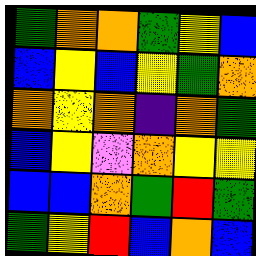[["green", "orange", "orange", "green", "yellow", "blue"], ["blue", "yellow", "blue", "yellow", "green", "orange"], ["orange", "yellow", "orange", "indigo", "orange", "green"], ["blue", "yellow", "violet", "orange", "yellow", "yellow"], ["blue", "blue", "orange", "green", "red", "green"], ["green", "yellow", "red", "blue", "orange", "blue"]]